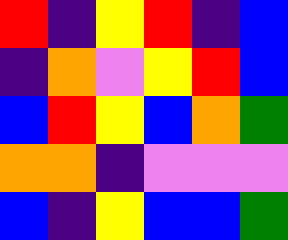[["red", "indigo", "yellow", "red", "indigo", "blue"], ["indigo", "orange", "violet", "yellow", "red", "blue"], ["blue", "red", "yellow", "blue", "orange", "green"], ["orange", "orange", "indigo", "violet", "violet", "violet"], ["blue", "indigo", "yellow", "blue", "blue", "green"]]